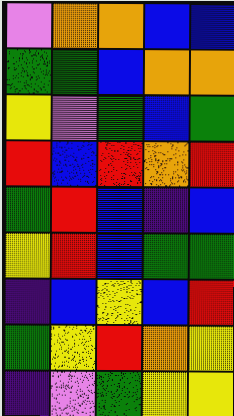[["violet", "orange", "orange", "blue", "blue"], ["green", "green", "blue", "orange", "orange"], ["yellow", "violet", "green", "blue", "green"], ["red", "blue", "red", "orange", "red"], ["green", "red", "blue", "indigo", "blue"], ["yellow", "red", "blue", "green", "green"], ["indigo", "blue", "yellow", "blue", "red"], ["green", "yellow", "red", "orange", "yellow"], ["indigo", "violet", "green", "yellow", "yellow"]]